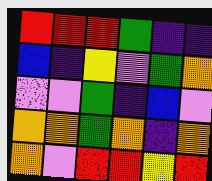[["red", "red", "red", "green", "indigo", "indigo"], ["blue", "indigo", "yellow", "violet", "green", "orange"], ["violet", "violet", "green", "indigo", "blue", "violet"], ["orange", "orange", "green", "orange", "indigo", "orange"], ["orange", "violet", "red", "red", "yellow", "red"]]